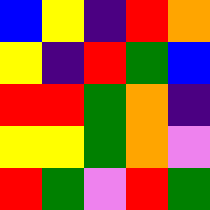[["blue", "yellow", "indigo", "red", "orange"], ["yellow", "indigo", "red", "green", "blue"], ["red", "red", "green", "orange", "indigo"], ["yellow", "yellow", "green", "orange", "violet"], ["red", "green", "violet", "red", "green"]]